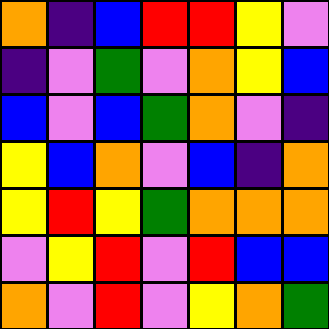[["orange", "indigo", "blue", "red", "red", "yellow", "violet"], ["indigo", "violet", "green", "violet", "orange", "yellow", "blue"], ["blue", "violet", "blue", "green", "orange", "violet", "indigo"], ["yellow", "blue", "orange", "violet", "blue", "indigo", "orange"], ["yellow", "red", "yellow", "green", "orange", "orange", "orange"], ["violet", "yellow", "red", "violet", "red", "blue", "blue"], ["orange", "violet", "red", "violet", "yellow", "orange", "green"]]